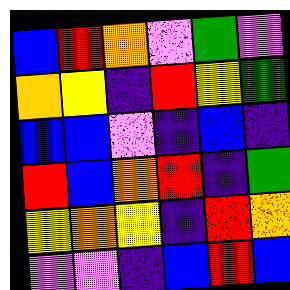[["blue", "red", "orange", "violet", "green", "violet"], ["orange", "yellow", "indigo", "red", "yellow", "green"], ["blue", "blue", "violet", "indigo", "blue", "indigo"], ["red", "blue", "orange", "red", "indigo", "green"], ["yellow", "orange", "yellow", "indigo", "red", "orange"], ["violet", "violet", "indigo", "blue", "red", "blue"]]